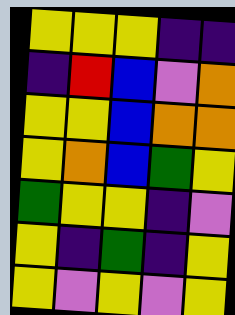[["yellow", "yellow", "yellow", "indigo", "indigo"], ["indigo", "red", "blue", "violet", "orange"], ["yellow", "yellow", "blue", "orange", "orange"], ["yellow", "orange", "blue", "green", "yellow"], ["green", "yellow", "yellow", "indigo", "violet"], ["yellow", "indigo", "green", "indigo", "yellow"], ["yellow", "violet", "yellow", "violet", "yellow"]]